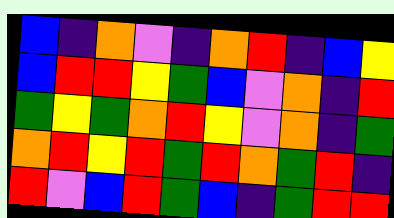[["blue", "indigo", "orange", "violet", "indigo", "orange", "red", "indigo", "blue", "yellow"], ["blue", "red", "red", "yellow", "green", "blue", "violet", "orange", "indigo", "red"], ["green", "yellow", "green", "orange", "red", "yellow", "violet", "orange", "indigo", "green"], ["orange", "red", "yellow", "red", "green", "red", "orange", "green", "red", "indigo"], ["red", "violet", "blue", "red", "green", "blue", "indigo", "green", "red", "red"]]